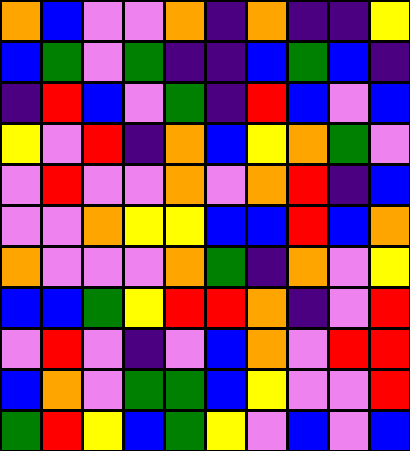[["orange", "blue", "violet", "violet", "orange", "indigo", "orange", "indigo", "indigo", "yellow"], ["blue", "green", "violet", "green", "indigo", "indigo", "blue", "green", "blue", "indigo"], ["indigo", "red", "blue", "violet", "green", "indigo", "red", "blue", "violet", "blue"], ["yellow", "violet", "red", "indigo", "orange", "blue", "yellow", "orange", "green", "violet"], ["violet", "red", "violet", "violet", "orange", "violet", "orange", "red", "indigo", "blue"], ["violet", "violet", "orange", "yellow", "yellow", "blue", "blue", "red", "blue", "orange"], ["orange", "violet", "violet", "violet", "orange", "green", "indigo", "orange", "violet", "yellow"], ["blue", "blue", "green", "yellow", "red", "red", "orange", "indigo", "violet", "red"], ["violet", "red", "violet", "indigo", "violet", "blue", "orange", "violet", "red", "red"], ["blue", "orange", "violet", "green", "green", "blue", "yellow", "violet", "violet", "red"], ["green", "red", "yellow", "blue", "green", "yellow", "violet", "blue", "violet", "blue"]]